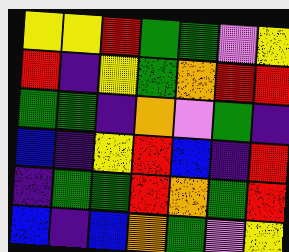[["yellow", "yellow", "red", "green", "green", "violet", "yellow"], ["red", "indigo", "yellow", "green", "orange", "red", "red"], ["green", "green", "indigo", "orange", "violet", "green", "indigo"], ["blue", "indigo", "yellow", "red", "blue", "indigo", "red"], ["indigo", "green", "green", "red", "orange", "green", "red"], ["blue", "indigo", "blue", "orange", "green", "violet", "yellow"]]